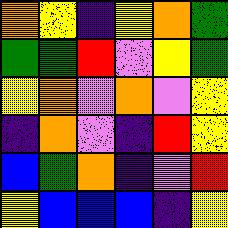[["orange", "yellow", "indigo", "yellow", "orange", "green"], ["green", "green", "red", "violet", "yellow", "green"], ["yellow", "orange", "violet", "orange", "violet", "yellow"], ["indigo", "orange", "violet", "indigo", "red", "yellow"], ["blue", "green", "orange", "indigo", "violet", "red"], ["yellow", "blue", "blue", "blue", "indigo", "yellow"]]